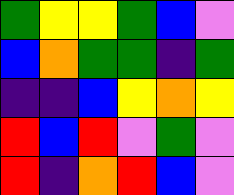[["green", "yellow", "yellow", "green", "blue", "violet"], ["blue", "orange", "green", "green", "indigo", "green"], ["indigo", "indigo", "blue", "yellow", "orange", "yellow"], ["red", "blue", "red", "violet", "green", "violet"], ["red", "indigo", "orange", "red", "blue", "violet"]]